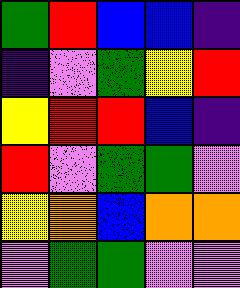[["green", "red", "blue", "blue", "indigo"], ["indigo", "violet", "green", "yellow", "red"], ["yellow", "red", "red", "blue", "indigo"], ["red", "violet", "green", "green", "violet"], ["yellow", "orange", "blue", "orange", "orange"], ["violet", "green", "green", "violet", "violet"]]